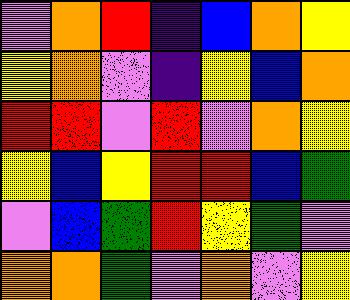[["violet", "orange", "red", "indigo", "blue", "orange", "yellow"], ["yellow", "orange", "violet", "indigo", "yellow", "blue", "orange"], ["red", "red", "violet", "red", "violet", "orange", "yellow"], ["yellow", "blue", "yellow", "red", "red", "blue", "green"], ["violet", "blue", "green", "red", "yellow", "green", "violet"], ["orange", "orange", "green", "violet", "orange", "violet", "yellow"]]